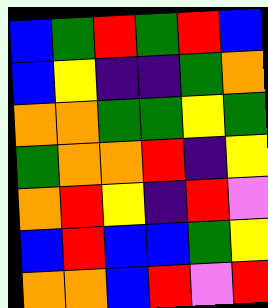[["blue", "green", "red", "green", "red", "blue"], ["blue", "yellow", "indigo", "indigo", "green", "orange"], ["orange", "orange", "green", "green", "yellow", "green"], ["green", "orange", "orange", "red", "indigo", "yellow"], ["orange", "red", "yellow", "indigo", "red", "violet"], ["blue", "red", "blue", "blue", "green", "yellow"], ["orange", "orange", "blue", "red", "violet", "red"]]